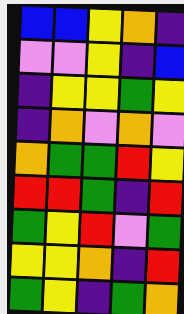[["blue", "blue", "yellow", "orange", "indigo"], ["violet", "violet", "yellow", "indigo", "blue"], ["indigo", "yellow", "yellow", "green", "yellow"], ["indigo", "orange", "violet", "orange", "violet"], ["orange", "green", "green", "red", "yellow"], ["red", "red", "green", "indigo", "red"], ["green", "yellow", "red", "violet", "green"], ["yellow", "yellow", "orange", "indigo", "red"], ["green", "yellow", "indigo", "green", "orange"]]